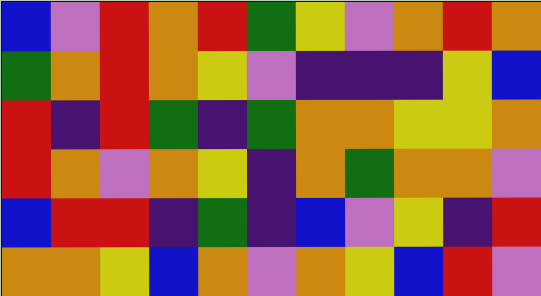[["blue", "violet", "red", "orange", "red", "green", "yellow", "violet", "orange", "red", "orange"], ["green", "orange", "red", "orange", "yellow", "violet", "indigo", "indigo", "indigo", "yellow", "blue"], ["red", "indigo", "red", "green", "indigo", "green", "orange", "orange", "yellow", "yellow", "orange"], ["red", "orange", "violet", "orange", "yellow", "indigo", "orange", "green", "orange", "orange", "violet"], ["blue", "red", "red", "indigo", "green", "indigo", "blue", "violet", "yellow", "indigo", "red"], ["orange", "orange", "yellow", "blue", "orange", "violet", "orange", "yellow", "blue", "red", "violet"]]